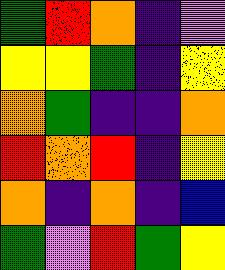[["green", "red", "orange", "indigo", "violet"], ["yellow", "yellow", "green", "indigo", "yellow"], ["orange", "green", "indigo", "indigo", "orange"], ["red", "orange", "red", "indigo", "yellow"], ["orange", "indigo", "orange", "indigo", "blue"], ["green", "violet", "red", "green", "yellow"]]